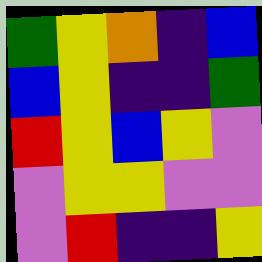[["green", "yellow", "orange", "indigo", "blue"], ["blue", "yellow", "indigo", "indigo", "green"], ["red", "yellow", "blue", "yellow", "violet"], ["violet", "yellow", "yellow", "violet", "violet"], ["violet", "red", "indigo", "indigo", "yellow"]]